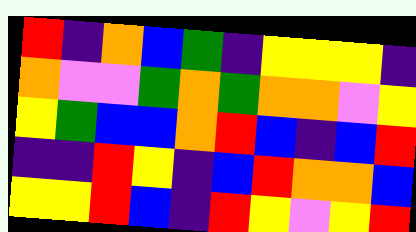[["red", "indigo", "orange", "blue", "green", "indigo", "yellow", "yellow", "yellow", "indigo"], ["orange", "violet", "violet", "green", "orange", "green", "orange", "orange", "violet", "yellow"], ["yellow", "green", "blue", "blue", "orange", "red", "blue", "indigo", "blue", "red"], ["indigo", "indigo", "red", "yellow", "indigo", "blue", "red", "orange", "orange", "blue"], ["yellow", "yellow", "red", "blue", "indigo", "red", "yellow", "violet", "yellow", "red"]]